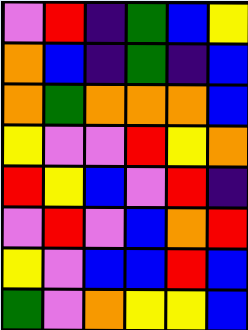[["violet", "red", "indigo", "green", "blue", "yellow"], ["orange", "blue", "indigo", "green", "indigo", "blue"], ["orange", "green", "orange", "orange", "orange", "blue"], ["yellow", "violet", "violet", "red", "yellow", "orange"], ["red", "yellow", "blue", "violet", "red", "indigo"], ["violet", "red", "violet", "blue", "orange", "red"], ["yellow", "violet", "blue", "blue", "red", "blue"], ["green", "violet", "orange", "yellow", "yellow", "blue"]]